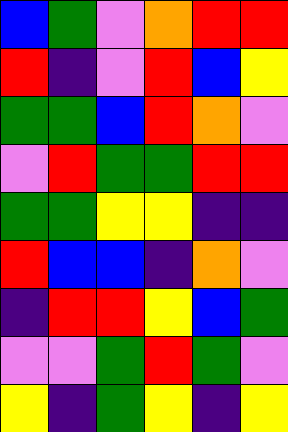[["blue", "green", "violet", "orange", "red", "red"], ["red", "indigo", "violet", "red", "blue", "yellow"], ["green", "green", "blue", "red", "orange", "violet"], ["violet", "red", "green", "green", "red", "red"], ["green", "green", "yellow", "yellow", "indigo", "indigo"], ["red", "blue", "blue", "indigo", "orange", "violet"], ["indigo", "red", "red", "yellow", "blue", "green"], ["violet", "violet", "green", "red", "green", "violet"], ["yellow", "indigo", "green", "yellow", "indigo", "yellow"]]